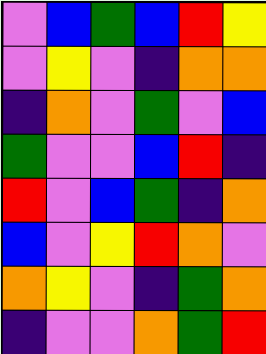[["violet", "blue", "green", "blue", "red", "yellow"], ["violet", "yellow", "violet", "indigo", "orange", "orange"], ["indigo", "orange", "violet", "green", "violet", "blue"], ["green", "violet", "violet", "blue", "red", "indigo"], ["red", "violet", "blue", "green", "indigo", "orange"], ["blue", "violet", "yellow", "red", "orange", "violet"], ["orange", "yellow", "violet", "indigo", "green", "orange"], ["indigo", "violet", "violet", "orange", "green", "red"]]